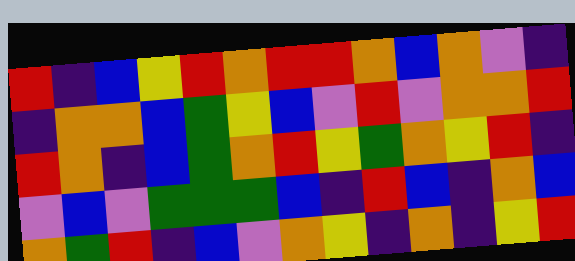[["red", "indigo", "blue", "yellow", "red", "orange", "red", "red", "orange", "blue", "orange", "violet", "indigo"], ["indigo", "orange", "orange", "blue", "green", "yellow", "blue", "violet", "red", "violet", "orange", "orange", "red"], ["red", "orange", "indigo", "blue", "green", "orange", "red", "yellow", "green", "orange", "yellow", "red", "indigo"], ["violet", "blue", "violet", "green", "green", "green", "blue", "indigo", "red", "blue", "indigo", "orange", "blue"], ["orange", "green", "red", "indigo", "blue", "violet", "orange", "yellow", "indigo", "orange", "indigo", "yellow", "red"]]